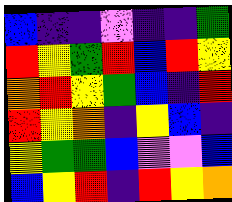[["blue", "indigo", "indigo", "violet", "indigo", "indigo", "green"], ["red", "yellow", "green", "red", "blue", "red", "yellow"], ["orange", "red", "yellow", "green", "blue", "indigo", "red"], ["red", "yellow", "orange", "indigo", "yellow", "blue", "indigo"], ["yellow", "green", "green", "blue", "violet", "violet", "blue"], ["blue", "yellow", "red", "indigo", "red", "yellow", "orange"]]